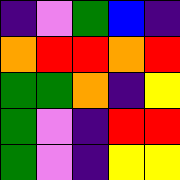[["indigo", "violet", "green", "blue", "indigo"], ["orange", "red", "red", "orange", "red"], ["green", "green", "orange", "indigo", "yellow"], ["green", "violet", "indigo", "red", "red"], ["green", "violet", "indigo", "yellow", "yellow"]]